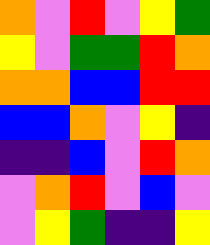[["orange", "violet", "red", "violet", "yellow", "green"], ["yellow", "violet", "green", "green", "red", "orange"], ["orange", "orange", "blue", "blue", "red", "red"], ["blue", "blue", "orange", "violet", "yellow", "indigo"], ["indigo", "indigo", "blue", "violet", "red", "orange"], ["violet", "orange", "red", "violet", "blue", "violet"], ["violet", "yellow", "green", "indigo", "indigo", "yellow"]]